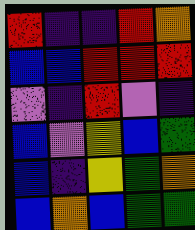[["red", "indigo", "indigo", "red", "orange"], ["blue", "blue", "red", "red", "red"], ["violet", "indigo", "red", "violet", "indigo"], ["blue", "violet", "yellow", "blue", "green"], ["blue", "indigo", "yellow", "green", "orange"], ["blue", "orange", "blue", "green", "green"]]